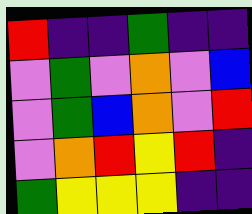[["red", "indigo", "indigo", "green", "indigo", "indigo"], ["violet", "green", "violet", "orange", "violet", "blue"], ["violet", "green", "blue", "orange", "violet", "red"], ["violet", "orange", "red", "yellow", "red", "indigo"], ["green", "yellow", "yellow", "yellow", "indigo", "indigo"]]